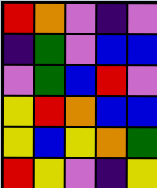[["red", "orange", "violet", "indigo", "violet"], ["indigo", "green", "violet", "blue", "blue"], ["violet", "green", "blue", "red", "violet"], ["yellow", "red", "orange", "blue", "blue"], ["yellow", "blue", "yellow", "orange", "green"], ["red", "yellow", "violet", "indigo", "yellow"]]